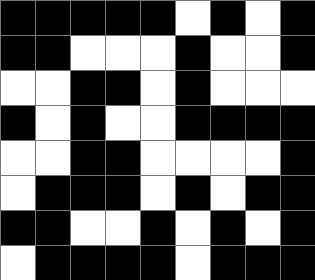[["black", "black", "black", "black", "black", "white", "black", "white", "black"], ["black", "black", "white", "white", "white", "black", "white", "white", "black"], ["white", "white", "black", "black", "white", "black", "white", "white", "white"], ["black", "white", "black", "white", "white", "black", "black", "black", "black"], ["white", "white", "black", "black", "white", "white", "white", "white", "black"], ["white", "black", "black", "black", "white", "black", "white", "black", "black"], ["black", "black", "white", "white", "black", "white", "black", "white", "black"], ["white", "black", "black", "black", "black", "white", "black", "black", "black"]]